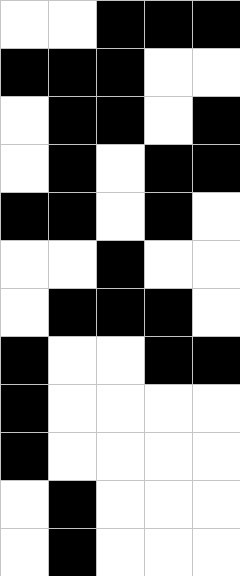[["white", "white", "black", "black", "black"], ["black", "black", "black", "white", "white"], ["white", "black", "black", "white", "black"], ["white", "black", "white", "black", "black"], ["black", "black", "white", "black", "white"], ["white", "white", "black", "white", "white"], ["white", "black", "black", "black", "white"], ["black", "white", "white", "black", "black"], ["black", "white", "white", "white", "white"], ["black", "white", "white", "white", "white"], ["white", "black", "white", "white", "white"], ["white", "black", "white", "white", "white"]]